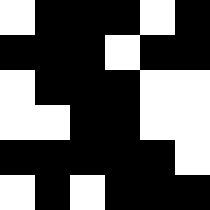[["white", "black", "black", "black", "white", "black"], ["black", "black", "black", "white", "black", "black"], ["white", "black", "black", "black", "white", "white"], ["white", "white", "black", "black", "white", "white"], ["black", "black", "black", "black", "black", "white"], ["white", "black", "white", "black", "black", "black"]]